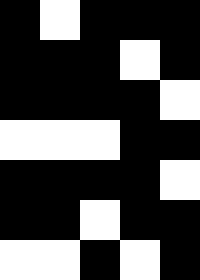[["black", "white", "black", "black", "black"], ["black", "black", "black", "white", "black"], ["black", "black", "black", "black", "white"], ["white", "white", "white", "black", "black"], ["black", "black", "black", "black", "white"], ["black", "black", "white", "black", "black"], ["white", "white", "black", "white", "black"]]